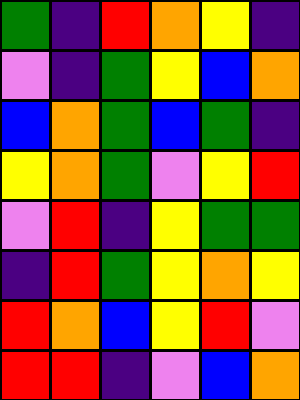[["green", "indigo", "red", "orange", "yellow", "indigo"], ["violet", "indigo", "green", "yellow", "blue", "orange"], ["blue", "orange", "green", "blue", "green", "indigo"], ["yellow", "orange", "green", "violet", "yellow", "red"], ["violet", "red", "indigo", "yellow", "green", "green"], ["indigo", "red", "green", "yellow", "orange", "yellow"], ["red", "orange", "blue", "yellow", "red", "violet"], ["red", "red", "indigo", "violet", "blue", "orange"]]